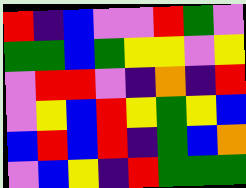[["red", "indigo", "blue", "violet", "violet", "red", "green", "violet"], ["green", "green", "blue", "green", "yellow", "yellow", "violet", "yellow"], ["violet", "red", "red", "violet", "indigo", "orange", "indigo", "red"], ["violet", "yellow", "blue", "red", "yellow", "green", "yellow", "blue"], ["blue", "red", "blue", "red", "indigo", "green", "blue", "orange"], ["violet", "blue", "yellow", "indigo", "red", "green", "green", "green"]]